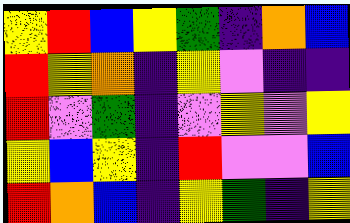[["yellow", "red", "blue", "yellow", "green", "indigo", "orange", "blue"], ["red", "yellow", "orange", "indigo", "yellow", "violet", "indigo", "indigo"], ["red", "violet", "green", "indigo", "violet", "yellow", "violet", "yellow"], ["yellow", "blue", "yellow", "indigo", "red", "violet", "violet", "blue"], ["red", "orange", "blue", "indigo", "yellow", "green", "indigo", "yellow"]]